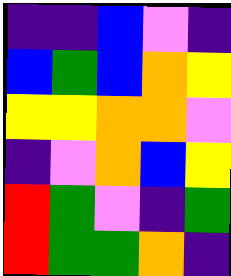[["indigo", "indigo", "blue", "violet", "indigo"], ["blue", "green", "blue", "orange", "yellow"], ["yellow", "yellow", "orange", "orange", "violet"], ["indigo", "violet", "orange", "blue", "yellow"], ["red", "green", "violet", "indigo", "green"], ["red", "green", "green", "orange", "indigo"]]